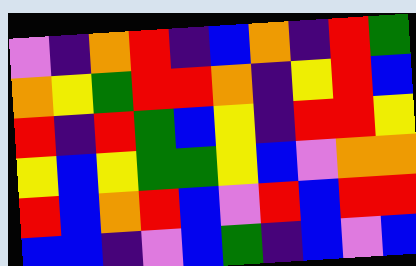[["violet", "indigo", "orange", "red", "indigo", "blue", "orange", "indigo", "red", "green"], ["orange", "yellow", "green", "red", "red", "orange", "indigo", "yellow", "red", "blue"], ["red", "indigo", "red", "green", "blue", "yellow", "indigo", "red", "red", "yellow"], ["yellow", "blue", "yellow", "green", "green", "yellow", "blue", "violet", "orange", "orange"], ["red", "blue", "orange", "red", "blue", "violet", "red", "blue", "red", "red"], ["blue", "blue", "indigo", "violet", "blue", "green", "indigo", "blue", "violet", "blue"]]